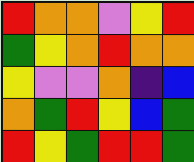[["red", "orange", "orange", "violet", "yellow", "red"], ["green", "yellow", "orange", "red", "orange", "orange"], ["yellow", "violet", "violet", "orange", "indigo", "blue"], ["orange", "green", "red", "yellow", "blue", "green"], ["red", "yellow", "green", "red", "red", "green"]]